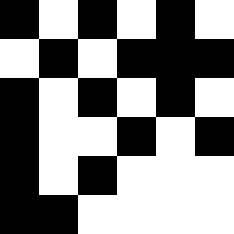[["black", "white", "black", "white", "black", "white"], ["white", "black", "white", "black", "black", "black"], ["black", "white", "black", "white", "black", "white"], ["black", "white", "white", "black", "white", "black"], ["black", "white", "black", "white", "white", "white"], ["black", "black", "white", "white", "white", "white"]]